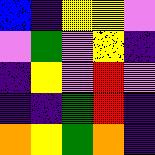[["blue", "indigo", "yellow", "yellow", "violet"], ["violet", "green", "violet", "yellow", "indigo"], ["indigo", "yellow", "violet", "red", "violet"], ["indigo", "indigo", "green", "red", "indigo"], ["orange", "yellow", "green", "orange", "indigo"]]